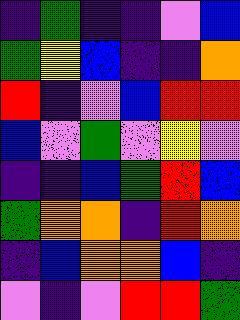[["indigo", "green", "indigo", "indigo", "violet", "blue"], ["green", "yellow", "blue", "indigo", "indigo", "orange"], ["red", "indigo", "violet", "blue", "red", "red"], ["blue", "violet", "green", "violet", "yellow", "violet"], ["indigo", "indigo", "blue", "green", "red", "blue"], ["green", "orange", "orange", "indigo", "red", "orange"], ["indigo", "blue", "orange", "orange", "blue", "indigo"], ["violet", "indigo", "violet", "red", "red", "green"]]